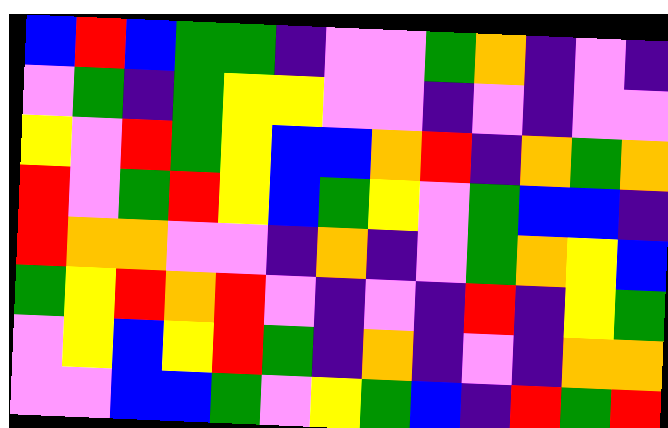[["blue", "red", "blue", "green", "green", "indigo", "violet", "violet", "green", "orange", "indigo", "violet", "indigo"], ["violet", "green", "indigo", "green", "yellow", "yellow", "violet", "violet", "indigo", "violet", "indigo", "violet", "violet"], ["yellow", "violet", "red", "green", "yellow", "blue", "blue", "orange", "red", "indigo", "orange", "green", "orange"], ["red", "violet", "green", "red", "yellow", "blue", "green", "yellow", "violet", "green", "blue", "blue", "indigo"], ["red", "orange", "orange", "violet", "violet", "indigo", "orange", "indigo", "violet", "green", "orange", "yellow", "blue"], ["green", "yellow", "red", "orange", "red", "violet", "indigo", "violet", "indigo", "red", "indigo", "yellow", "green"], ["violet", "yellow", "blue", "yellow", "red", "green", "indigo", "orange", "indigo", "violet", "indigo", "orange", "orange"], ["violet", "violet", "blue", "blue", "green", "violet", "yellow", "green", "blue", "indigo", "red", "green", "red"]]